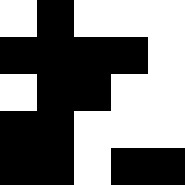[["white", "black", "white", "white", "white"], ["black", "black", "black", "black", "white"], ["white", "black", "black", "white", "white"], ["black", "black", "white", "white", "white"], ["black", "black", "white", "black", "black"]]